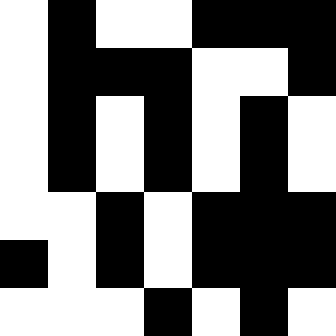[["white", "black", "white", "white", "black", "black", "black"], ["white", "black", "black", "black", "white", "white", "black"], ["white", "black", "white", "black", "white", "black", "white"], ["white", "black", "white", "black", "white", "black", "white"], ["white", "white", "black", "white", "black", "black", "black"], ["black", "white", "black", "white", "black", "black", "black"], ["white", "white", "white", "black", "white", "black", "white"]]